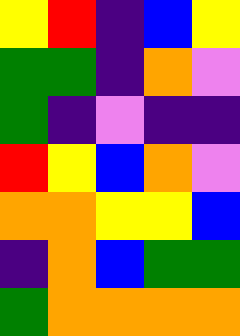[["yellow", "red", "indigo", "blue", "yellow"], ["green", "green", "indigo", "orange", "violet"], ["green", "indigo", "violet", "indigo", "indigo"], ["red", "yellow", "blue", "orange", "violet"], ["orange", "orange", "yellow", "yellow", "blue"], ["indigo", "orange", "blue", "green", "green"], ["green", "orange", "orange", "orange", "orange"]]